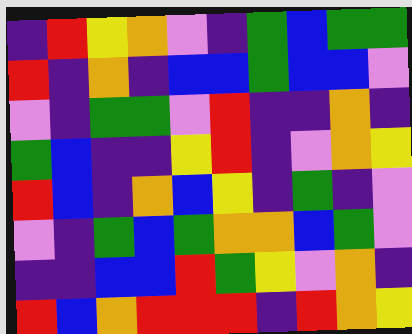[["indigo", "red", "yellow", "orange", "violet", "indigo", "green", "blue", "green", "green"], ["red", "indigo", "orange", "indigo", "blue", "blue", "green", "blue", "blue", "violet"], ["violet", "indigo", "green", "green", "violet", "red", "indigo", "indigo", "orange", "indigo"], ["green", "blue", "indigo", "indigo", "yellow", "red", "indigo", "violet", "orange", "yellow"], ["red", "blue", "indigo", "orange", "blue", "yellow", "indigo", "green", "indigo", "violet"], ["violet", "indigo", "green", "blue", "green", "orange", "orange", "blue", "green", "violet"], ["indigo", "indigo", "blue", "blue", "red", "green", "yellow", "violet", "orange", "indigo"], ["red", "blue", "orange", "red", "red", "red", "indigo", "red", "orange", "yellow"]]